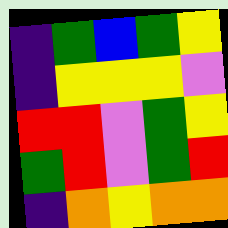[["indigo", "green", "blue", "green", "yellow"], ["indigo", "yellow", "yellow", "yellow", "violet"], ["red", "red", "violet", "green", "yellow"], ["green", "red", "violet", "green", "red"], ["indigo", "orange", "yellow", "orange", "orange"]]